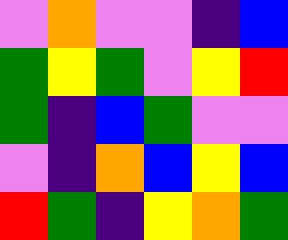[["violet", "orange", "violet", "violet", "indigo", "blue"], ["green", "yellow", "green", "violet", "yellow", "red"], ["green", "indigo", "blue", "green", "violet", "violet"], ["violet", "indigo", "orange", "blue", "yellow", "blue"], ["red", "green", "indigo", "yellow", "orange", "green"]]